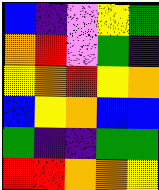[["blue", "indigo", "violet", "yellow", "green"], ["orange", "red", "violet", "green", "indigo"], ["yellow", "orange", "red", "yellow", "orange"], ["blue", "yellow", "orange", "blue", "blue"], ["green", "indigo", "indigo", "green", "green"], ["red", "red", "orange", "orange", "yellow"]]